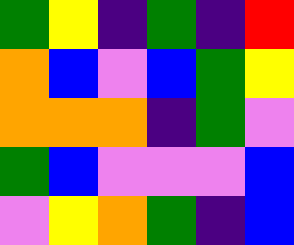[["green", "yellow", "indigo", "green", "indigo", "red"], ["orange", "blue", "violet", "blue", "green", "yellow"], ["orange", "orange", "orange", "indigo", "green", "violet"], ["green", "blue", "violet", "violet", "violet", "blue"], ["violet", "yellow", "orange", "green", "indigo", "blue"]]